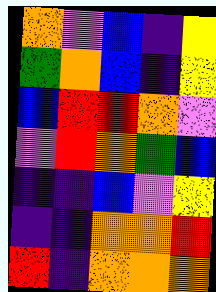[["orange", "violet", "blue", "indigo", "yellow"], ["green", "orange", "blue", "indigo", "yellow"], ["blue", "red", "red", "orange", "violet"], ["violet", "red", "orange", "green", "blue"], ["indigo", "indigo", "blue", "violet", "yellow"], ["indigo", "indigo", "orange", "orange", "red"], ["red", "indigo", "orange", "orange", "orange"]]